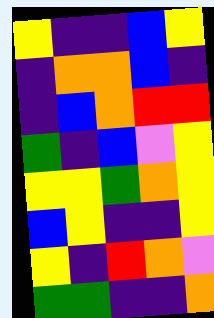[["yellow", "indigo", "indigo", "blue", "yellow"], ["indigo", "orange", "orange", "blue", "indigo"], ["indigo", "blue", "orange", "red", "red"], ["green", "indigo", "blue", "violet", "yellow"], ["yellow", "yellow", "green", "orange", "yellow"], ["blue", "yellow", "indigo", "indigo", "yellow"], ["yellow", "indigo", "red", "orange", "violet"], ["green", "green", "indigo", "indigo", "orange"]]